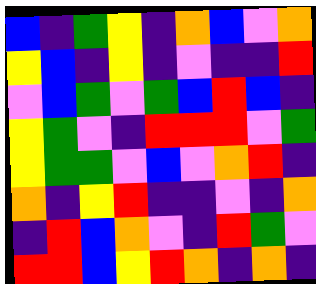[["blue", "indigo", "green", "yellow", "indigo", "orange", "blue", "violet", "orange"], ["yellow", "blue", "indigo", "yellow", "indigo", "violet", "indigo", "indigo", "red"], ["violet", "blue", "green", "violet", "green", "blue", "red", "blue", "indigo"], ["yellow", "green", "violet", "indigo", "red", "red", "red", "violet", "green"], ["yellow", "green", "green", "violet", "blue", "violet", "orange", "red", "indigo"], ["orange", "indigo", "yellow", "red", "indigo", "indigo", "violet", "indigo", "orange"], ["indigo", "red", "blue", "orange", "violet", "indigo", "red", "green", "violet"], ["red", "red", "blue", "yellow", "red", "orange", "indigo", "orange", "indigo"]]